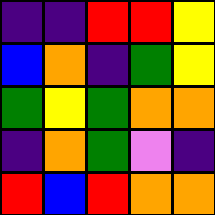[["indigo", "indigo", "red", "red", "yellow"], ["blue", "orange", "indigo", "green", "yellow"], ["green", "yellow", "green", "orange", "orange"], ["indigo", "orange", "green", "violet", "indigo"], ["red", "blue", "red", "orange", "orange"]]